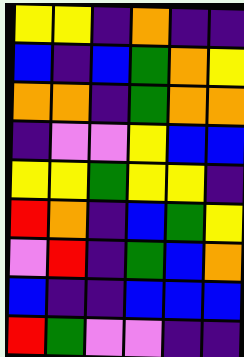[["yellow", "yellow", "indigo", "orange", "indigo", "indigo"], ["blue", "indigo", "blue", "green", "orange", "yellow"], ["orange", "orange", "indigo", "green", "orange", "orange"], ["indigo", "violet", "violet", "yellow", "blue", "blue"], ["yellow", "yellow", "green", "yellow", "yellow", "indigo"], ["red", "orange", "indigo", "blue", "green", "yellow"], ["violet", "red", "indigo", "green", "blue", "orange"], ["blue", "indigo", "indigo", "blue", "blue", "blue"], ["red", "green", "violet", "violet", "indigo", "indigo"]]